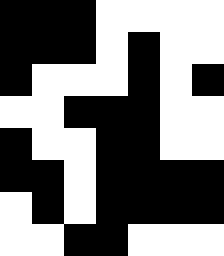[["black", "black", "black", "white", "white", "white", "white"], ["black", "black", "black", "white", "black", "white", "white"], ["black", "white", "white", "white", "black", "white", "black"], ["white", "white", "black", "black", "black", "white", "white"], ["black", "white", "white", "black", "black", "white", "white"], ["black", "black", "white", "black", "black", "black", "black"], ["white", "black", "white", "black", "black", "black", "black"], ["white", "white", "black", "black", "white", "white", "white"]]